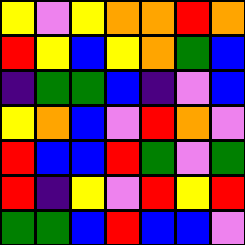[["yellow", "violet", "yellow", "orange", "orange", "red", "orange"], ["red", "yellow", "blue", "yellow", "orange", "green", "blue"], ["indigo", "green", "green", "blue", "indigo", "violet", "blue"], ["yellow", "orange", "blue", "violet", "red", "orange", "violet"], ["red", "blue", "blue", "red", "green", "violet", "green"], ["red", "indigo", "yellow", "violet", "red", "yellow", "red"], ["green", "green", "blue", "red", "blue", "blue", "violet"]]